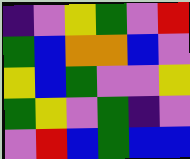[["indigo", "violet", "yellow", "green", "violet", "red"], ["green", "blue", "orange", "orange", "blue", "violet"], ["yellow", "blue", "green", "violet", "violet", "yellow"], ["green", "yellow", "violet", "green", "indigo", "violet"], ["violet", "red", "blue", "green", "blue", "blue"]]